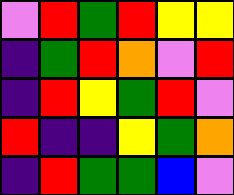[["violet", "red", "green", "red", "yellow", "yellow"], ["indigo", "green", "red", "orange", "violet", "red"], ["indigo", "red", "yellow", "green", "red", "violet"], ["red", "indigo", "indigo", "yellow", "green", "orange"], ["indigo", "red", "green", "green", "blue", "violet"]]